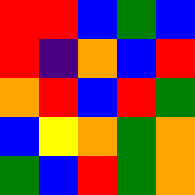[["red", "red", "blue", "green", "blue"], ["red", "indigo", "orange", "blue", "red"], ["orange", "red", "blue", "red", "green"], ["blue", "yellow", "orange", "green", "orange"], ["green", "blue", "red", "green", "orange"]]